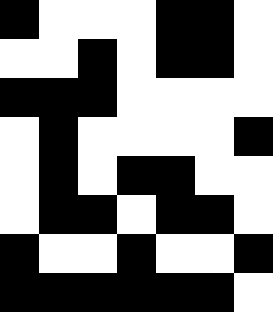[["black", "white", "white", "white", "black", "black", "white"], ["white", "white", "black", "white", "black", "black", "white"], ["black", "black", "black", "white", "white", "white", "white"], ["white", "black", "white", "white", "white", "white", "black"], ["white", "black", "white", "black", "black", "white", "white"], ["white", "black", "black", "white", "black", "black", "white"], ["black", "white", "white", "black", "white", "white", "black"], ["black", "black", "black", "black", "black", "black", "white"]]